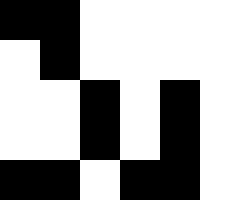[["black", "black", "white", "white", "white", "white"], ["white", "black", "white", "white", "white", "white"], ["white", "white", "black", "white", "black", "white"], ["white", "white", "black", "white", "black", "white"], ["black", "black", "white", "black", "black", "white"]]